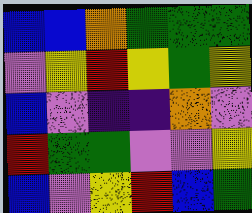[["blue", "blue", "orange", "green", "green", "green"], ["violet", "yellow", "red", "yellow", "green", "yellow"], ["blue", "violet", "indigo", "indigo", "orange", "violet"], ["red", "green", "green", "violet", "violet", "yellow"], ["blue", "violet", "yellow", "red", "blue", "green"]]